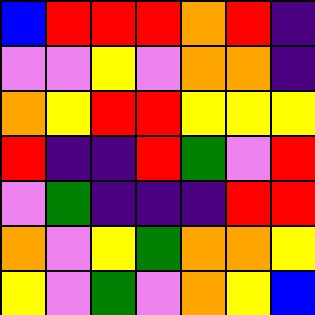[["blue", "red", "red", "red", "orange", "red", "indigo"], ["violet", "violet", "yellow", "violet", "orange", "orange", "indigo"], ["orange", "yellow", "red", "red", "yellow", "yellow", "yellow"], ["red", "indigo", "indigo", "red", "green", "violet", "red"], ["violet", "green", "indigo", "indigo", "indigo", "red", "red"], ["orange", "violet", "yellow", "green", "orange", "orange", "yellow"], ["yellow", "violet", "green", "violet", "orange", "yellow", "blue"]]